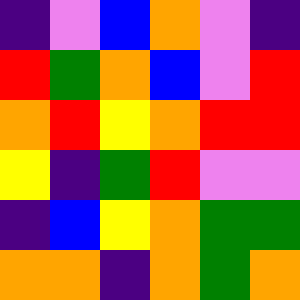[["indigo", "violet", "blue", "orange", "violet", "indigo"], ["red", "green", "orange", "blue", "violet", "red"], ["orange", "red", "yellow", "orange", "red", "red"], ["yellow", "indigo", "green", "red", "violet", "violet"], ["indigo", "blue", "yellow", "orange", "green", "green"], ["orange", "orange", "indigo", "orange", "green", "orange"]]